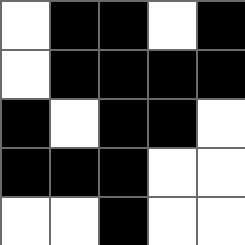[["white", "black", "black", "white", "black"], ["white", "black", "black", "black", "black"], ["black", "white", "black", "black", "white"], ["black", "black", "black", "white", "white"], ["white", "white", "black", "white", "white"]]